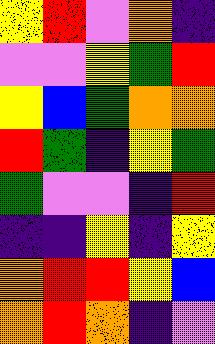[["yellow", "red", "violet", "orange", "indigo"], ["violet", "violet", "yellow", "green", "red"], ["yellow", "blue", "green", "orange", "orange"], ["red", "green", "indigo", "yellow", "green"], ["green", "violet", "violet", "indigo", "red"], ["indigo", "indigo", "yellow", "indigo", "yellow"], ["orange", "red", "red", "yellow", "blue"], ["orange", "red", "orange", "indigo", "violet"]]